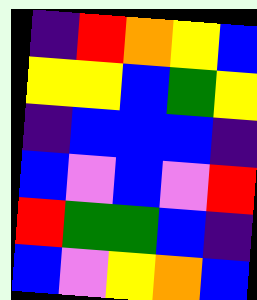[["indigo", "red", "orange", "yellow", "blue"], ["yellow", "yellow", "blue", "green", "yellow"], ["indigo", "blue", "blue", "blue", "indigo"], ["blue", "violet", "blue", "violet", "red"], ["red", "green", "green", "blue", "indigo"], ["blue", "violet", "yellow", "orange", "blue"]]